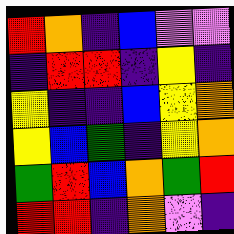[["red", "orange", "indigo", "blue", "violet", "violet"], ["indigo", "red", "red", "indigo", "yellow", "indigo"], ["yellow", "indigo", "indigo", "blue", "yellow", "orange"], ["yellow", "blue", "green", "indigo", "yellow", "orange"], ["green", "red", "blue", "orange", "green", "red"], ["red", "red", "indigo", "orange", "violet", "indigo"]]